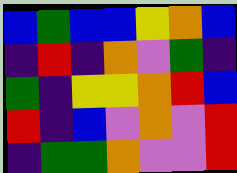[["blue", "green", "blue", "blue", "yellow", "orange", "blue"], ["indigo", "red", "indigo", "orange", "violet", "green", "indigo"], ["green", "indigo", "yellow", "yellow", "orange", "red", "blue"], ["red", "indigo", "blue", "violet", "orange", "violet", "red"], ["indigo", "green", "green", "orange", "violet", "violet", "red"]]